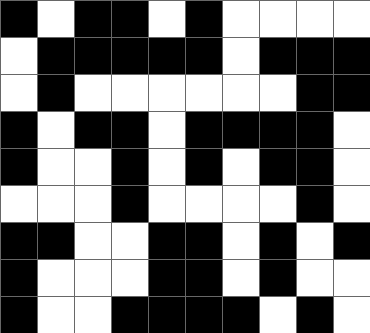[["black", "white", "black", "black", "white", "black", "white", "white", "white", "white"], ["white", "black", "black", "black", "black", "black", "white", "black", "black", "black"], ["white", "black", "white", "white", "white", "white", "white", "white", "black", "black"], ["black", "white", "black", "black", "white", "black", "black", "black", "black", "white"], ["black", "white", "white", "black", "white", "black", "white", "black", "black", "white"], ["white", "white", "white", "black", "white", "white", "white", "white", "black", "white"], ["black", "black", "white", "white", "black", "black", "white", "black", "white", "black"], ["black", "white", "white", "white", "black", "black", "white", "black", "white", "white"], ["black", "white", "white", "black", "black", "black", "black", "white", "black", "white"]]